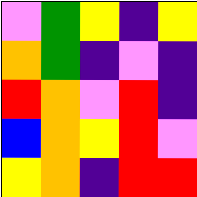[["violet", "green", "yellow", "indigo", "yellow"], ["orange", "green", "indigo", "violet", "indigo"], ["red", "orange", "violet", "red", "indigo"], ["blue", "orange", "yellow", "red", "violet"], ["yellow", "orange", "indigo", "red", "red"]]